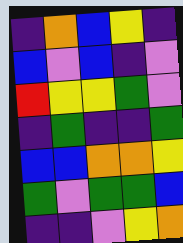[["indigo", "orange", "blue", "yellow", "indigo"], ["blue", "violet", "blue", "indigo", "violet"], ["red", "yellow", "yellow", "green", "violet"], ["indigo", "green", "indigo", "indigo", "green"], ["blue", "blue", "orange", "orange", "yellow"], ["green", "violet", "green", "green", "blue"], ["indigo", "indigo", "violet", "yellow", "orange"]]